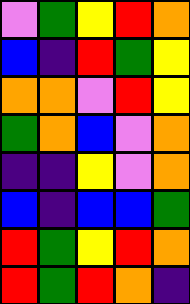[["violet", "green", "yellow", "red", "orange"], ["blue", "indigo", "red", "green", "yellow"], ["orange", "orange", "violet", "red", "yellow"], ["green", "orange", "blue", "violet", "orange"], ["indigo", "indigo", "yellow", "violet", "orange"], ["blue", "indigo", "blue", "blue", "green"], ["red", "green", "yellow", "red", "orange"], ["red", "green", "red", "orange", "indigo"]]